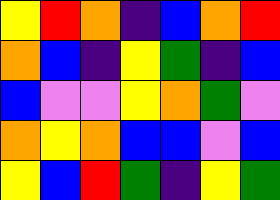[["yellow", "red", "orange", "indigo", "blue", "orange", "red"], ["orange", "blue", "indigo", "yellow", "green", "indigo", "blue"], ["blue", "violet", "violet", "yellow", "orange", "green", "violet"], ["orange", "yellow", "orange", "blue", "blue", "violet", "blue"], ["yellow", "blue", "red", "green", "indigo", "yellow", "green"]]